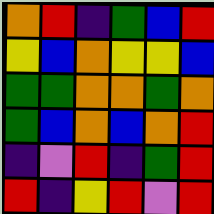[["orange", "red", "indigo", "green", "blue", "red"], ["yellow", "blue", "orange", "yellow", "yellow", "blue"], ["green", "green", "orange", "orange", "green", "orange"], ["green", "blue", "orange", "blue", "orange", "red"], ["indigo", "violet", "red", "indigo", "green", "red"], ["red", "indigo", "yellow", "red", "violet", "red"]]